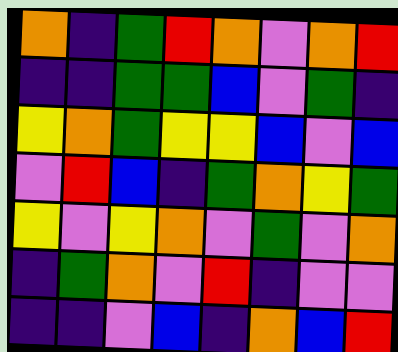[["orange", "indigo", "green", "red", "orange", "violet", "orange", "red"], ["indigo", "indigo", "green", "green", "blue", "violet", "green", "indigo"], ["yellow", "orange", "green", "yellow", "yellow", "blue", "violet", "blue"], ["violet", "red", "blue", "indigo", "green", "orange", "yellow", "green"], ["yellow", "violet", "yellow", "orange", "violet", "green", "violet", "orange"], ["indigo", "green", "orange", "violet", "red", "indigo", "violet", "violet"], ["indigo", "indigo", "violet", "blue", "indigo", "orange", "blue", "red"]]